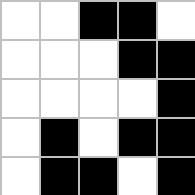[["white", "white", "black", "black", "white"], ["white", "white", "white", "black", "black"], ["white", "white", "white", "white", "black"], ["white", "black", "white", "black", "black"], ["white", "black", "black", "white", "black"]]